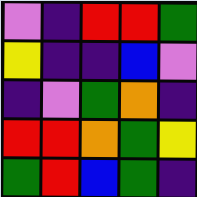[["violet", "indigo", "red", "red", "green"], ["yellow", "indigo", "indigo", "blue", "violet"], ["indigo", "violet", "green", "orange", "indigo"], ["red", "red", "orange", "green", "yellow"], ["green", "red", "blue", "green", "indigo"]]